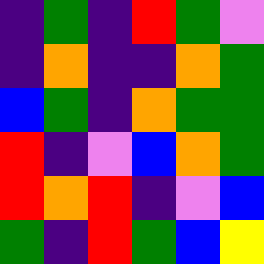[["indigo", "green", "indigo", "red", "green", "violet"], ["indigo", "orange", "indigo", "indigo", "orange", "green"], ["blue", "green", "indigo", "orange", "green", "green"], ["red", "indigo", "violet", "blue", "orange", "green"], ["red", "orange", "red", "indigo", "violet", "blue"], ["green", "indigo", "red", "green", "blue", "yellow"]]